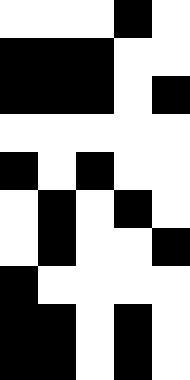[["white", "white", "white", "black", "white"], ["black", "black", "black", "white", "white"], ["black", "black", "black", "white", "black"], ["white", "white", "white", "white", "white"], ["black", "white", "black", "white", "white"], ["white", "black", "white", "black", "white"], ["white", "black", "white", "white", "black"], ["black", "white", "white", "white", "white"], ["black", "black", "white", "black", "white"], ["black", "black", "white", "black", "white"]]